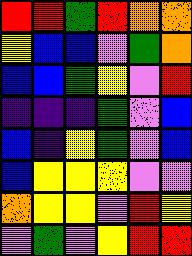[["red", "red", "green", "red", "orange", "orange"], ["yellow", "blue", "blue", "violet", "green", "orange"], ["blue", "blue", "green", "yellow", "violet", "red"], ["indigo", "indigo", "indigo", "green", "violet", "blue"], ["blue", "indigo", "yellow", "green", "violet", "blue"], ["blue", "yellow", "yellow", "yellow", "violet", "violet"], ["orange", "yellow", "yellow", "violet", "red", "yellow"], ["violet", "green", "violet", "yellow", "red", "red"]]